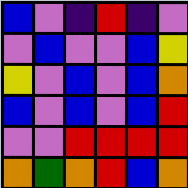[["blue", "violet", "indigo", "red", "indigo", "violet"], ["violet", "blue", "violet", "violet", "blue", "yellow"], ["yellow", "violet", "blue", "violet", "blue", "orange"], ["blue", "violet", "blue", "violet", "blue", "red"], ["violet", "violet", "red", "red", "red", "red"], ["orange", "green", "orange", "red", "blue", "orange"]]